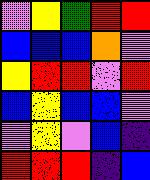[["violet", "yellow", "green", "red", "red"], ["blue", "blue", "blue", "orange", "violet"], ["yellow", "red", "red", "violet", "red"], ["blue", "yellow", "blue", "blue", "violet"], ["violet", "yellow", "violet", "blue", "indigo"], ["red", "red", "red", "indigo", "blue"]]